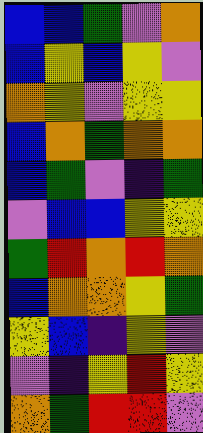[["blue", "blue", "green", "violet", "orange"], ["blue", "yellow", "blue", "yellow", "violet"], ["orange", "yellow", "violet", "yellow", "yellow"], ["blue", "orange", "green", "orange", "orange"], ["blue", "green", "violet", "indigo", "green"], ["violet", "blue", "blue", "yellow", "yellow"], ["green", "red", "orange", "red", "orange"], ["blue", "orange", "orange", "yellow", "green"], ["yellow", "blue", "indigo", "yellow", "violet"], ["violet", "indigo", "yellow", "red", "yellow"], ["orange", "green", "red", "red", "violet"]]